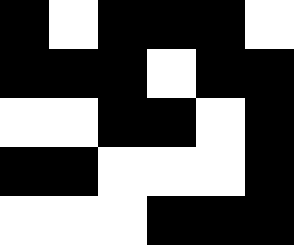[["black", "white", "black", "black", "black", "white"], ["black", "black", "black", "white", "black", "black"], ["white", "white", "black", "black", "white", "black"], ["black", "black", "white", "white", "white", "black"], ["white", "white", "white", "black", "black", "black"]]